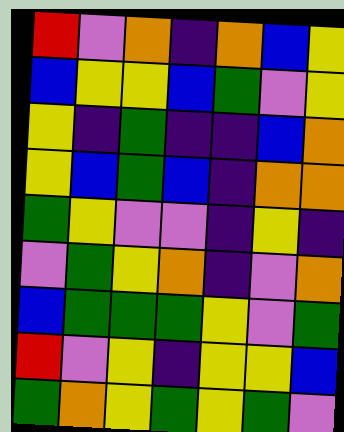[["red", "violet", "orange", "indigo", "orange", "blue", "yellow"], ["blue", "yellow", "yellow", "blue", "green", "violet", "yellow"], ["yellow", "indigo", "green", "indigo", "indigo", "blue", "orange"], ["yellow", "blue", "green", "blue", "indigo", "orange", "orange"], ["green", "yellow", "violet", "violet", "indigo", "yellow", "indigo"], ["violet", "green", "yellow", "orange", "indigo", "violet", "orange"], ["blue", "green", "green", "green", "yellow", "violet", "green"], ["red", "violet", "yellow", "indigo", "yellow", "yellow", "blue"], ["green", "orange", "yellow", "green", "yellow", "green", "violet"]]